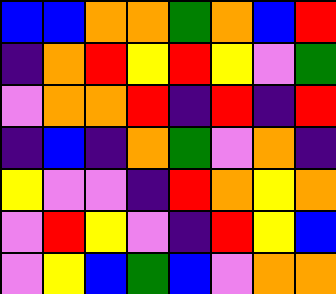[["blue", "blue", "orange", "orange", "green", "orange", "blue", "red"], ["indigo", "orange", "red", "yellow", "red", "yellow", "violet", "green"], ["violet", "orange", "orange", "red", "indigo", "red", "indigo", "red"], ["indigo", "blue", "indigo", "orange", "green", "violet", "orange", "indigo"], ["yellow", "violet", "violet", "indigo", "red", "orange", "yellow", "orange"], ["violet", "red", "yellow", "violet", "indigo", "red", "yellow", "blue"], ["violet", "yellow", "blue", "green", "blue", "violet", "orange", "orange"]]